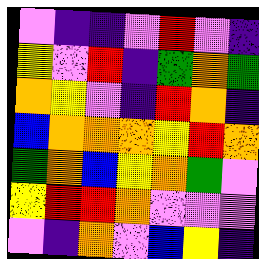[["violet", "indigo", "indigo", "violet", "red", "violet", "indigo"], ["yellow", "violet", "red", "indigo", "green", "orange", "green"], ["orange", "yellow", "violet", "indigo", "red", "orange", "indigo"], ["blue", "orange", "orange", "orange", "yellow", "red", "orange"], ["green", "orange", "blue", "yellow", "orange", "green", "violet"], ["yellow", "red", "red", "orange", "violet", "violet", "violet"], ["violet", "indigo", "orange", "violet", "blue", "yellow", "indigo"]]